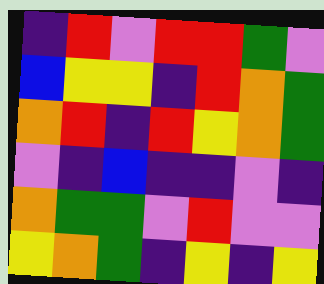[["indigo", "red", "violet", "red", "red", "green", "violet"], ["blue", "yellow", "yellow", "indigo", "red", "orange", "green"], ["orange", "red", "indigo", "red", "yellow", "orange", "green"], ["violet", "indigo", "blue", "indigo", "indigo", "violet", "indigo"], ["orange", "green", "green", "violet", "red", "violet", "violet"], ["yellow", "orange", "green", "indigo", "yellow", "indigo", "yellow"]]